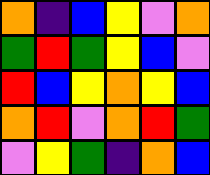[["orange", "indigo", "blue", "yellow", "violet", "orange"], ["green", "red", "green", "yellow", "blue", "violet"], ["red", "blue", "yellow", "orange", "yellow", "blue"], ["orange", "red", "violet", "orange", "red", "green"], ["violet", "yellow", "green", "indigo", "orange", "blue"]]